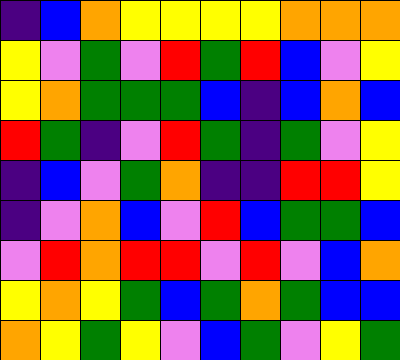[["indigo", "blue", "orange", "yellow", "yellow", "yellow", "yellow", "orange", "orange", "orange"], ["yellow", "violet", "green", "violet", "red", "green", "red", "blue", "violet", "yellow"], ["yellow", "orange", "green", "green", "green", "blue", "indigo", "blue", "orange", "blue"], ["red", "green", "indigo", "violet", "red", "green", "indigo", "green", "violet", "yellow"], ["indigo", "blue", "violet", "green", "orange", "indigo", "indigo", "red", "red", "yellow"], ["indigo", "violet", "orange", "blue", "violet", "red", "blue", "green", "green", "blue"], ["violet", "red", "orange", "red", "red", "violet", "red", "violet", "blue", "orange"], ["yellow", "orange", "yellow", "green", "blue", "green", "orange", "green", "blue", "blue"], ["orange", "yellow", "green", "yellow", "violet", "blue", "green", "violet", "yellow", "green"]]